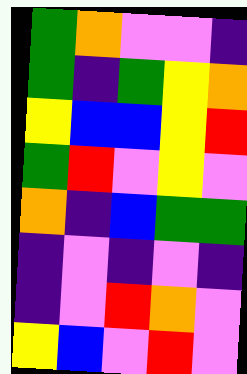[["green", "orange", "violet", "violet", "indigo"], ["green", "indigo", "green", "yellow", "orange"], ["yellow", "blue", "blue", "yellow", "red"], ["green", "red", "violet", "yellow", "violet"], ["orange", "indigo", "blue", "green", "green"], ["indigo", "violet", "indigo", "violet", "indigo"], ["indigo", "violet", "red", "orange", "violet"], ["yellow", "blue", "violet", "red", "violet"]]